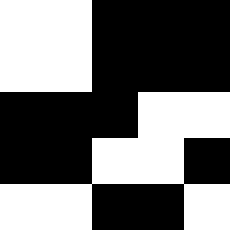[["white", "white", "black", "black", "black"], ["white", "white", "black", "black", "black"], ["black", "black", "black", "white", "white"], ["black", "black", "white", "white", "black"], ["white", "white", "black", "black", "white"]]